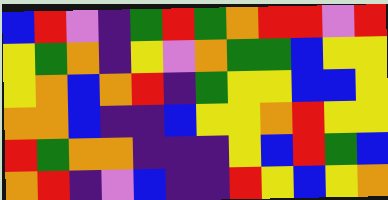[["blue", "red", "violet", "indigo", "green", "red", "green", "orange", "red", "red", "violet", "red"], ["yellow", "green", "orange", "indigo", "yellow", "violet", "orange", "green", "green", "blue", "yellow", "yellow"], ["yellow", "orange", "blue", "orange", "red", "indigo", "green", "yellow", "yellow", "blue", "blue", "yellow"], ["orange", "orange", "blue", "indigo", "indigo", "blue", "yellow", "yellow", "orange", "red", "yellow", "yellow"], ["red", "green", "orange", "orange", "indigo", "indigo", "indigo", "yellow", "blue", "red", "green", "blue"], ["orange", "red", "indigo", "violet", "blue", "indigo", "indigo", "red", "yellow", "blue", "yellow", "orange"]]